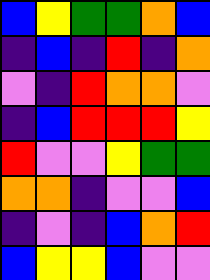[["blue", "yellow", "green", "green", "orange", "blue"], ["indigo", "blue", "indigo", "red", "indigo", "orange"], ["violet", "indigo", "red", "orange", "orange", "violet"], ["indigo", "blue", "red", "red", "red", "yellow"], ["red", "violet", "violet", "yellow", "green", "green"], ["orange", "orange", "indigo", "violet", "violet", "blue"], ["indigo", "violet", "indigo", "blue", "orange", "red"], ["blue", "yellow", "yellow", "blue", "violet", "violet"]]